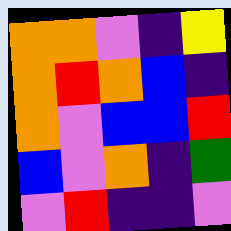[["orange", "orange", "violet", "indigo", "yellow"], ["orange", "red", "orange", "blue", "indigo"], ["orange", "violet", "blue", "blue", "red"], ["blue", "violet", "orange", "indigo", "green"], ["violet", "red", "indigo", "indigo", "violet"]]